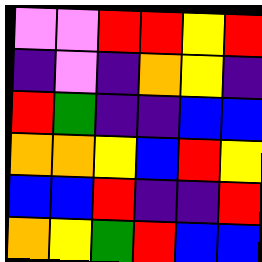[["violet", "violet", "red", "red", "yellow", "red"], ["indigo", "violet", "indigo", "orange", "yellow", "indigo"], ["red", "green", "indigo", "indigo", "blue", "blue"], ["orange", "orange", "yellow", "blue", "red", "yellow"], ["blue", "blue", "red", "indigo", "indigo", "red"], ["orange", "yellow", "green", "red", "blue", "blue"]]